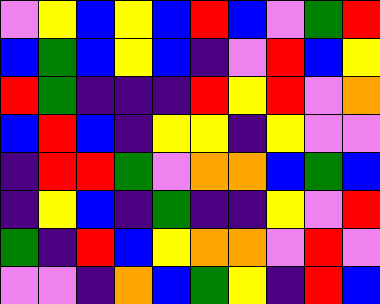[["violet", "yellow", "blue", "yellow", "blue", "red", "blue", "violet", "green", "red"], ["blue", "green", "blue", "yellow", "blue", "indigo", "violet", "red", "blue", "yellow"], ["red", "green", "indigo", "indigo", "indigo", "red", "yellow", "red", "violet", "orange"], ["blue", "red", "blue", "indigo", "yellow", "yellow", "indigo", "yellow", "violet", "violet"], ["indigo", "red", "red", "green", "violet", "orange", "orange", "blue", "green", "blue"], ["indigo", "yellow", "blue", "indigo", "green", "indigo", "indigo", "yellow", "violet", "red"], ["green", "indigo", "red", "blue", "yellow", "orange", "orange", "violet", "red", "violet"], ["violet", "violet", "indigo", "orange", "blue", "green", "yellow", "indigo", "red", "blue"]]